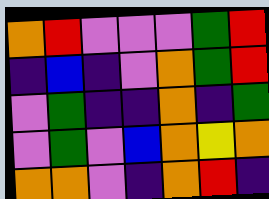[["orange", "red", "violet", "violet", "violet", "green", "red"], ["indigo", "blue", "indigo", "violet", "orange", "green", "red"], ["violet", "green", "indigo", "indigo", "orange", "indigo", "green"], ["violet", "green", "violet", "blue", "orange", "yellow", "orange"], ["orange", "orange", "violet", "indigo", "orange", "red", "indigo"]]